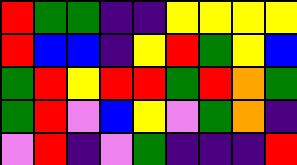[["red", "green", "green", "indigo", "indigo", "yellow", "yellow", "yellow", "yellow"], ["red", "blue", "blue", "indigo", "yellow", "red", "green", "yellow", "blue"], ["green", "red", "yellow", "red", "red", "green", "red", "orange", "green"], ["green", "red", "violet", "blue", "yellow", "violet", "green", "orange", "indigo"], ["violet", "red", "indigo", "violet", "green", "indigo", "indigo", "indigo", "red"]]